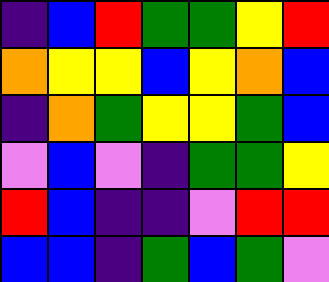[["indigo", "blue", "red", "green", "green", "yellow", "red"], ["orange", "yellow", "yellow", "blue", "yellow", "orange", "blue"], ["indigo", "orange", "green", "yellow", "yellow", "green", "blue"], ["violet", "blue", "violet", "indigo", "green", "green", "yellow"], ["red", "blue", "indigo", "indigo", "violet", "red", "red"], ["blue", "blue", "indigo", "green", "blue", "green", "violet"]]